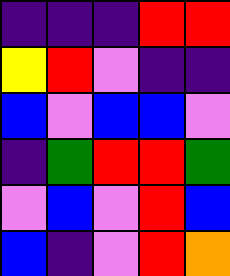[["indigo", "indigo", "indigo", "red", "red"], ["yellow", "red", "violet", "indigo", "indigo"], ["blue", "violet", "blue", "blue", "violet"], ["indigo", "green", "red", "red", "green"], ["violet", "blue", "violet", "red", "blue"], ["blue", "indigo", "violet", "red", "orange"]]